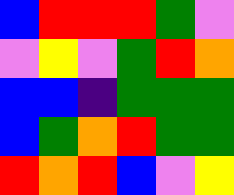[["blue", "red", "red", "red", "green", "violet"], ["violet", "yellow", "violet", "green", "red", "orange"], ["blue", "blue", "indigo", "green", "green", "green"], ["blue", "green", "orange", "red", "green", "green"], ["red", "orange", "red", "blue", "violet", "yellow"]]